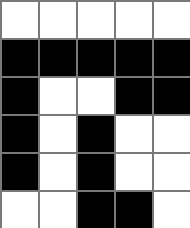[["white", "white", "white", "white", "white"], ["black", "black", "black", "black", "black"], ["black", "white", "white", "black", "black"], ["black", "white", "black", "white", "white"], ["black", "white", "black", "white", "white"], ["white", "white", "black", "black", "white"]]